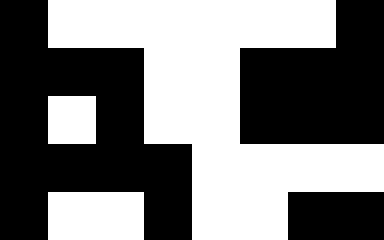[["black", "white", "white", "white", "white", "white", "white", "black"], ["black", "black", "black", "white", "white", "black", "black", "black"], ["black", "white", "black", "white", "white", "black", "black", "black"], ["black", "black", "black", "black", "white", "white", "white", "white"], ["black", "white", "white", "black", "white", "white", "black", "black"]]